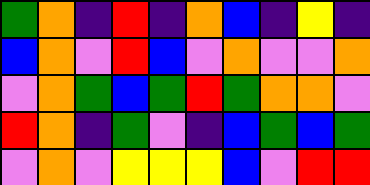[["green", "orange", "indigo", "red", "indigo", "orange", "blue", "indigo", "yellow", "indigo"], ["blue", "orange", "violet", "red", "blue", "violet", "orange", "violet", "violet", "orange"], ["violet", "orange", "green", "blue", "green", "red", "green", "orange", "orange", "violet"], ["red", "orange", "indigo", "green", "violet", "indigo", "blue", "green", "blue", "green"], ["violet", "orange", "violet", "yellow", "yellow", "yellow", "blue", "violet", "red", "red"]]